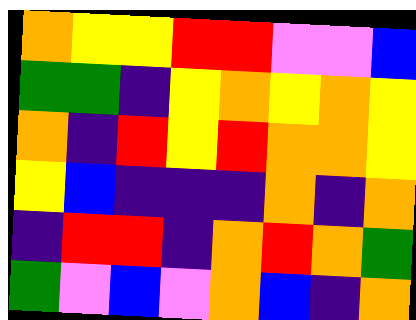[["orange", "yellow", "yellow", "red", "red", "violet", "violet", "blue"], ["green", "green", "indigo", "yellow", "orange", "yellow", "orange", "yellow"], ["orange", "indigo", "red", "yellow", "red", "orange", "orange", "yellow"], ["yellow", "blue", "indigo", "indigo", "indigo", "orange", "indigo", "orange"], ["indigo", "red", "red", "indigo", "orange", "red", "orange", "green"], ["green", "violet", "blue", "violet", "orange", "blue", "indigo", "orange"]]